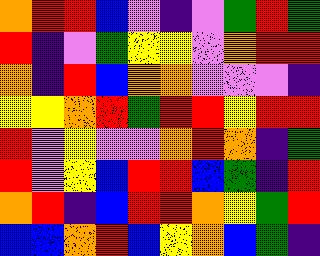[["orange", "red", "red", "blue", "violet", "indigo", "violet", "green", "red", "green"], ["red", "indigo", "violet", "green", "yellow", "yellow", "violet", "orange", "red", "red"], ["orange", "indigo", "red", "blue", "orange", "orange", "violet", "violet", "violet", "indigo"], ["yellow", "yellow", "orange", "red", "green", "red", "red", "yellow", "red", "red"], ["red", "violet", "yellow", "violet", "violet", "orange", "red", "orange", "indigo", "green"], ["red", "violet", "yellow", "blue", "red", "red", "blue", "green", "indigo", "red"], ["orange", "red", "indigo", "blue", "red", "red", "orange", "yellow", "green", "red"], ["blue", "blue", "orange", "red", "blue", "yellow", "orange", "blue", "green", "indigo"]]